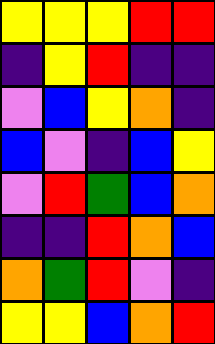[["yellow", "yellow", "yellow", "red", "red"], ["indigo", "yellow", "red", "indigo", "indigo"], ["violet", "blue", "yellow", "orange", "indigo"], ["blue", "violet", "indigo", "blue", "yellow"], ["violet", "red", "green", "blue", "orange"], ["indigo", "indigo", "red", "orange", "blue"], ["orange", "green", "red", "violet", "indigo"], ["yellow", "yellow", "blue", "orange", "red"]]